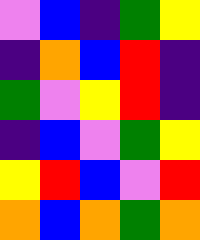[["violet", "blue", "indigo", "green", "yellow"], ["indigo", "orange", "blue", "red", "indigo"], ["green", "violet", "yellow", "red", "indigo"], ["indigo", "blue", "violet", "green", "yellow"], ["yellow", "red", "blue", "violet", "red"], ["orange", "blue", "orange", "green", "orange"]]